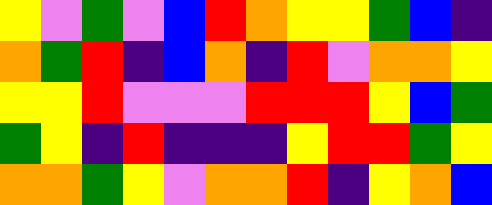[["yellow", "violet", "green", "violet", "blue", "red", "orange", "yellow", "yellow", "green", "blue", "indigo"], ["orange", "green", "red", "indigo", "blue", "orange", "indigo", "red", "violet", "orange", "orange", "yellow"], ["yellow", "yellow", "red", "violet", "violet", "violet", "red", "red", "red", "yellow", "blue", "green"], ["green", "yellow", "indigo", "red", "indigo", "indigo", "indigo", "yellow", "red", "red", "green", "yellow"], ["orange", "orange", "green", "yellow", "violet", "orange", "orange", "red", "indigo", "yellow", "orange", "blue"]]